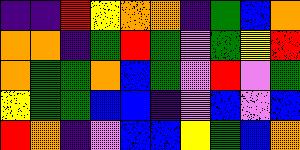[["indigo", "indigo", "red", "yellow", "orange", "orange", "indigo", "green", "blue", "orange"], ["orange", "orange", "indigo", "green", "red", "green", "violet", "green", "yellow", "red"], ["orange", "green", "green", "orange", "blue", "green", "violet", "red", "violet", "green"], ["yellow", "green", "green", "blue", "blue", "indigo", "violet", "blue", "violet", "blue"], ["red", "orange", "indigo", "violet", "blue", "blue", "yellow", "green", "blue", "orange"]]